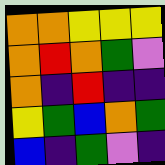[["orange", "orange", "yellow", "yellow", "yellow"], ["orange", "red", "orange", "green", "violet"], ["orange", "indigo", "red", "indigo", "indigo"], ["yellow", "green", "blue", "orange", "green"], ["blue", "indigo", "green", "violet", "indigo"]]